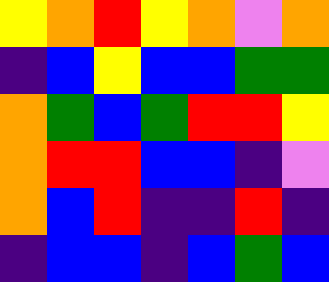[["yellow", "orange", "red", "yellow", "orange", "violet", "orange"], ["indigo", "blue", "yellow", "blue", "blue", "green", "green"], ["orange", "green", "blue", "green", "red", "red", "yellow"], ["orange", "red", "red", "blue", "blue", "indigo", "violet"], ["orange", "blue", "red", "indigo", "indigo", "red", "indigo"], ["indigo", "blue", "blue", "indigo", "blue", "green", "blue"]]